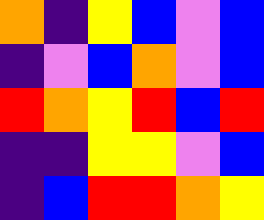[["orange", "indigo", "yellow", "blue", "violet", "blue"], ["indigo", "violet", "blue", "orange", "violet", "blue"], ["red", "orange", "yellow", "red", "blue", "red"], ["indigo", "indigo", "yellow", "yellow", "violet", "blue"], ["indigo", "blue", "red", "red", "orange", "yellow"]]